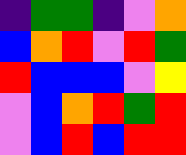[["indigo", "green", "green", "indigo", "violet", "orange"], ["blue", "orange", "red", "violet", "red", "green"], ["red", "blue", "blue", "blue", "violet", "yellow"], ["violet", "blue", "orange", "red", "green", "red"], ["violet", "blue", "red", "blue", "red", "red"]]